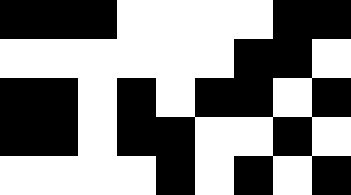[["black", "black", "black", "white", "white", "white", "white", "black", "black"], ["white", "white", "white", "white", "white", "white", "black", "black", "white"], ["black", "black", "white", "black", "white", "black", "black", "white", "black"], ["black", "black", "white", "black", "black", "white", "white", "black", "white"], ["white", "white", "white", "white", "black", "white", "black", "white", "black"]]